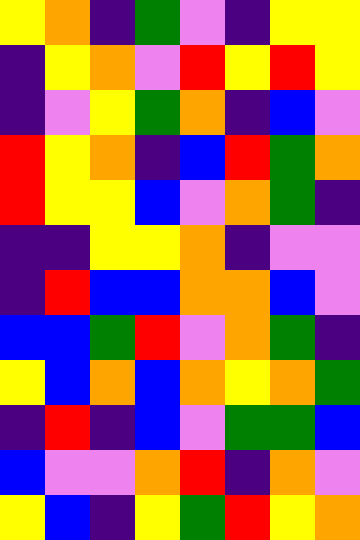[["yellow", "orange", "indigo", "green", "violet", "indigo", "yellow", "yellow"], ["indigo", "yellow", "orange", "violet", "red", "yellow", "red", "yellow"], ["indigo", "violet", "yellow", "green", "orange", "indigo", "blue", "violet"], ["red", "yellow", "orange", "indigo", "blue", "red", "green", "orange"], ["red", "yellow", "yellow", "blue", "violet", "orange", "green", "indigo"], ["indigo", "indigo", "yellow", "yellow", "orange", "indigo", "violet", "violet"], ["indigo", "red", "blue", "blue", "orange", "orange", "blue", "violet"], ["blue", "blue", "green", "red", "violet", "orange", "green", "indigo"], ["yellow", "blue", "orange", "blue", "orange", "yellow", "orange", "green"], ["indigo", "red", "indigo", "blue", "violet", "green", "green", "blue"], ["blue", "violet", "violet", "orange", "red", "indigo", "orange", "violet"], ["yellow", "blue", "indigo", "yellow", "green", "red", "yellow", "orange"]]